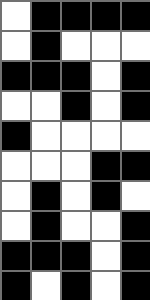[["white", "black", "black", "black", "black"], ["white", "black", "white", "white", "white"], ["black", "black", "black", "white", "black"], ["white", "white", "black", "white", "black"], ["black", "white", "white", "white", "white"], ["white", "white", "white", "black", "black"], ["white", "black", "white", "black", "white"], ["white", "black", "white", "white", "black"], ["black", "black", "black", "white", "black"], ["black", "white", "black", "white", "black"]]